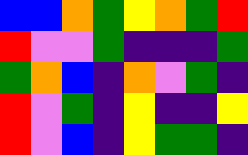[["blue", "blue", "orange", "green", "yellow", "orange", "green", "red"], ["red", "violet", "violet", "green", "indigo", "indigo", "indigo", "green"], ["green", "orange", "blue", "indigo", "orange", "violet", "green", "indigo"], ["red", "violet", "green", "indigo", "yellow", "indigo", "indigo", "yellow"], ["red", "violet", "blue", "indigo", "yellow", "green", "green", "indigo"]]